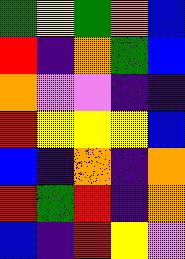[["green", "yellow", "green", "orange", "blue"], ["red", "indigo", "orange", "green", "blue"], ["orange", "violet", "violet", "indigo", "indigo"], ["red", "yellow", "yellow", "yellow", "blue"], ["blue", "indigo", "orange", "indigo", "orange"], ["red", "green", "red", "indigo", "orange"], ["blue", "indigo", "red", "yellow", "violet"]]